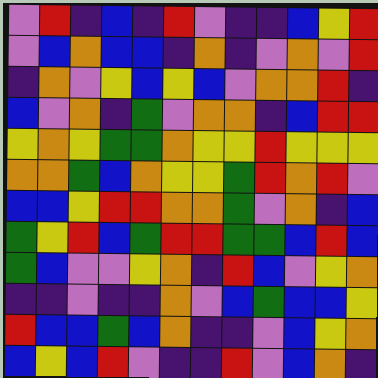[["violet", "red", "indigo", "blue", "indigo", "red", "violet", "indigo", "indigo", "blue", "yellow", "red"], ["violet", "blue", "orange", "blue", "blue", "indigo", "orange", "indigo", "violet", "orange", "violet", "red"], ["indigo", "orange", "violet", "yellow", "blue", "yellow", "blue", "violet", "orange", "orange", "red", "indigo"], ["blue", "violet", "orange", "indigo", "green", "violet", "orange", "orange", "indigo", "blue", "red", "red"], ["yellow", "orange", "yellow", "green", "green", "orange", "yellow", "yellow", "red", "yellow", "yellow", "yellow"], ["orange", "orange", "green", "blue", "orange", "yellow", "yellow", "green", "red", "orange", "red", "violet"], ["blue", "blue", "yellow", "red", "red", "orange", "orange", "green", "violet", "orange", "indigo", "blue"], ["green", "yellow", "red", "blue", "green", "red", "red", "green", "green", "blue", "red", "blue"], ["green", "blue", "violet", "violet", "yellow", "orange", "indigo", "red", "blue", "violet", "yellow", "orange"], ["indigo", "indigo", "violet", "indigo", "indigo", "orange", "violet", "blue", "green", "blue", "blue", "yellow"], ["red", "blue", "blue", "green", "blue", "orange", "indigo", "indigo", "violet", "blue", "yellow", "orange"], ["blue", "yellow", "blue", "red", "violet", "indigo", "indigo", "red", "violet", "blue", "orange", "indigo"]]